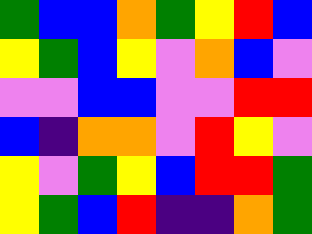[["green", "blue", "blue", "orange", "green", "yellow", "red", "blue"], ["yellow", "green", "blue", "yellow", "violet", "orange", "blue", "violet"], ["violet", "violet", "blue", "blue", "violet", "violet", "red", "red"], ["blue", "indigo", "orange", "orange", "violet", "red", "yellow", "violet"], ["yellow", "violet", "green", "yellow", "blue", "red", "red", "green"], ["yellow", "green", "blue", "red", "indigo", "indigo", "orange", "green"]]